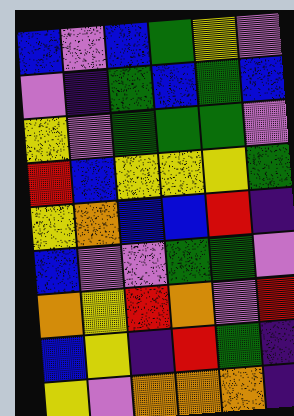[["blue", "violet", "blue", "green", "yellow", "violet"], ["violet", "indigo", "green", "blue", "green", "blue"], ["yellow", "violet", "green", "green", "green", "violet"], ["red", "blue", "yellow", "yellow", "yellow", "green"], ["yellow", "orange", "blue", "blue", "red", "indigo"], ["blue", "violet", "violet", "green", "green", "violet"], ["orange", "yellow", "red", "orange", "violet", "red"], ["blue", "yellow", "indigo", "red", "green", "indigo"], ["yellow", "violet", "orange", "orange", "orange", "indigo"]]